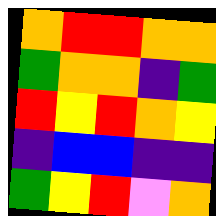[["orange", "red", "red", "orange", "orange"], ["green", "orange", "orange", "indigo", "green"], ["red", "yellow", "red", "orange", "yellow"], ["indigo", "blue", "blue", "indigo", "indigo"], ["green", "yellow", "red", "violet", "orange"]]